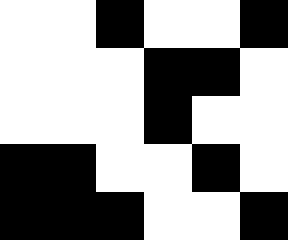[["white", "white", "black", "white", "white", "black"], ["white", "white", "white", "black", "black", "white"], ["white", "white", "white", "black", "white", "white"], ["black", "black", "white", "white", "black", "white"], ["black", "black", "black", "white", "white", "black"]]